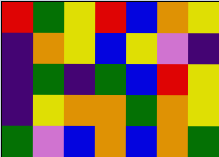[["red", "green", "yellow", "red", "blue", "orange", "yellow"], ["indigo", "orange", "yellow", "blue", "yellow", "violet", "indigo"], ["indigo", "green", "indigo", "green", "blue", "red", "yellow"], ["indigo", "yellow", "orange", "orange", "green", "orange", "yellow"], ["green", "violet", "blue", "orange", "blue", "orange", "green"]]